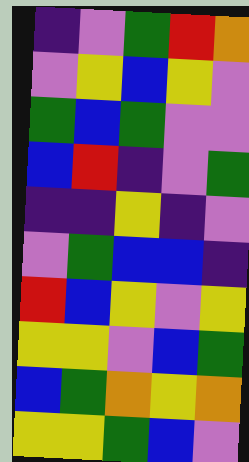[["indigo", "violet", "green", "red", "orange"], ["violet", "yellow", "blue", "yellow", "violet"], ["green", "blue", "green", "violet", "violet"], ["blue", "red", "indigo", "violet", "green"], ["indigo", "indigo", "yellow", "indigo", "violet"], ["violet", "green", "blue", "blue", "indigo"], ["red", "blue", "yellow", "violet", "yellow"], ["yellow", "yellow", "violet", "blue", "green"], ["blue", "green", "orange", "yellow", "orange"], ["yellow", "yellow", "green", "blue", "violet"]]